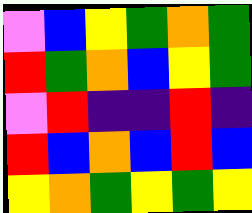[["violet", "blue", "yellow", "green", "orange", "green"], ["red", "green", "orange", "blue", "yellow", "green"], ["violet", "red", "indigo", "indigo", "red", "indigo"], ["red", "blue", "orange", "blue", "red", "blue"], ["yellow", "orange", "green", "yellow", "green", "yellow"]]